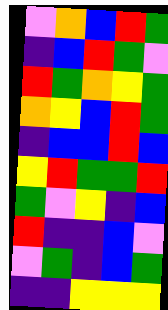[["violet", "orange", "blue", "red", "green"], ["indigo", "blue", "red", "green", "violet"], ["red", "green", "orange", "yellow", "green"], ["orange", "yellow", "blue", "red", "green"], ["indigo", "blue", "blue", "red", "blue"], ["yellow", "red", "green", "green", "red"], ["green", "violet", "yellow", "indigo", "blue"], ["red", "indigo", "indigo", "blue", "violet"], ["violet", "green", "indigo", "blue", "green"], ["indigo", "indigo", "yellow", "yellow", "yellow"]]